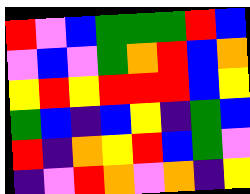[["red", "violet", "blue", "green", "green", "green", "red", "blue"], ["violet", "blue", "violet", "green", "orange", "red", "blue", "orange"], ["yellow", "red", "yellow", "red", "red", "red", "blue", "yellow"], ["green", "blue", "indigo", "blue", "yellow", "indigo", "green", "blue"], ["red", "indigo", "orange", "yellow", "red", "blue", "green", "violet"], ["indigo", "violet", "red", "orange", "violet", "orange", "indigo", "yellow"]]